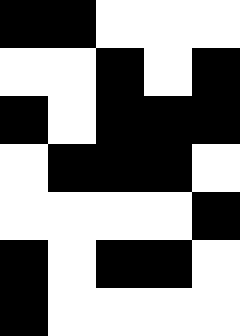[["black", "black", "white", "white", "white"], ["white", "white", "black", "white", "black"], ["black", "white", "black", "black", "black"], ["white", "black", "black", "black", "white"], ["white", "white", "white", "white", "black"], ["black", "white", "black", "black", "white"], ["black", "white", "white", "white", "white"]]